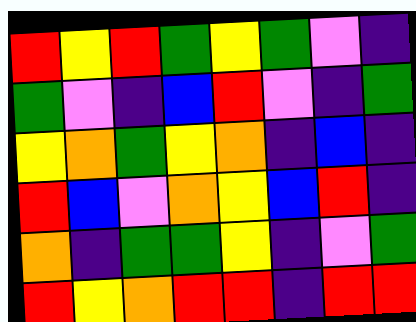[["red", "yellow", "red", "green", "yellow", "green", "violet", "indigo"], ["green", "violet", "indigo", "blue", "red", "violet", "indigo", "green"], ["yellow", "orange", "green", "yellow", "orange", "indigo", "blue", "indigo"], ["red", "blue", "violet", "orange", "yellow", "blue", "red", "indigo"], ["orange", "indigo", "green", "green", "yellow", "indigo", "violet", "green"], ["red", "yellow", "orange", "red", "red", "indigo", "red", "red"]]